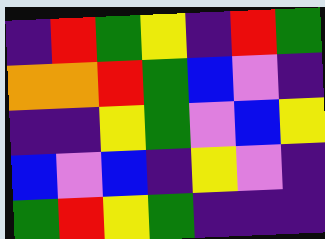[["indigo", "red", "green", "yellow", "indigo", "red", "green"], ["orange", "orange", "red", "green", "blue", "violet", "indigo"], ["indigo", "indigo", "yellow", "green", "violet", "blue", "yellow"], ["blue", "violet", "blue", "indigo", "yellow", "violet", "indigo"], ["green", "red", "yellow", "green", "indigo", "indigo", "indigo"]]